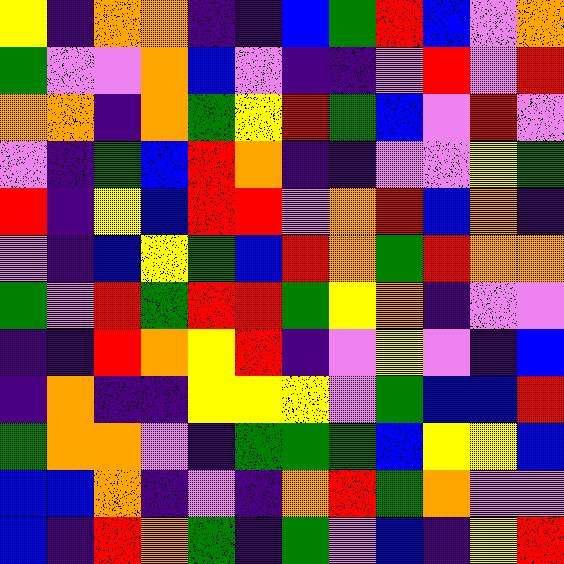[["yellow", "indigo", "orange", "orange", "indigo", "indigo", "blue", "green", "red", "blue", "violet", "orange"], ["green", "violet", "violet", "orange", "blue", "violet", "indigo", "indigo", "violet", "red", "violet", "red"], ["orange", "orange", "indigo", "orange", "green", "yellow", "red", "green", "blue", "violet", "red", "violet"], ["violet", "indigo", "green", "blue", "red", "orange", "indigo", "indigo", "violet", "violet", "yellow", "green"], ["red", "indigo", "yellow", "blue", "red", "red", "violet", "orange", "red", "blue", "orange", "indigo"], ["violet", "indigo", "blue", "yellow", "green", "blue", "red", "orange", "green", "red", "orange", "orange"], ["green", "violet", "red", "green", "red", "red", "green", "yellow", "orange", "indigo", "violet", "violet"], ["indigo", "indigo", "red", "orange", "yellow", "red", "indigo", "violet", "yellow", "violet", "indigo", "blue"], ["indigo", "orange", "indigo", "indigo", "yellow", "yellow", "yellow", "violet", "green", "blue", "blue", "red"], ["green", "orange", "orange", "violet", "indigo", "green", "green", "green", "blue", "yellow", "yellow", "blue"], ["blue", "blue", "orange", "indigo", "violet", "indigo", "orange", "red", "green", "orange", "violet", "violet"], ["blue", "indigo", "red", "orange", "green", "indigo", "green", "violet", "blue", "indigo", "yellow", "red"]]